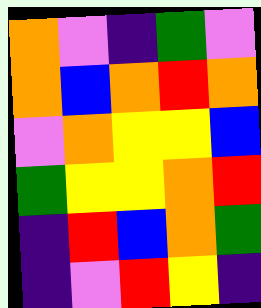[["orange", "violet", "indigo", "green", "violet"], ["orange", "blue", "orange", "red", "orange"], ["violet", "orange", "yellow", "yellow", "blue"], ["green", "yellow", "yellow", "orange", "red"], ["indigo", "red", "blue", "orange", "green"], ["indigo", "violet", "red", "yellow", "indigo"]]